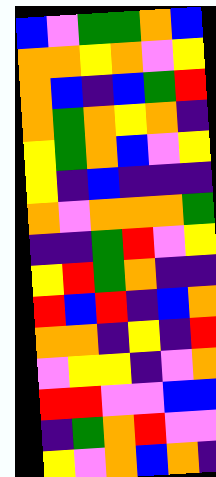[["blue", "violet", "green", "green", "orange", "blue"], ["orange", "orange", "yellow", "orange", "violet", "yellow"], ["orange", "blue", "indigo", "blue", "green", "red"], ["orange", "green", "orange", "yellow", "orange", "indigo"], ["yellow", "green", "orange", "blue", "violet", "yellow"], ["yellow", "indigo", "blue", "indigo", "indigo", "indigo"], ["orange", "violet", "orange", "orange", "orange", "green"], ["indigo", "indigo", "green", "red", "violet", "yellow"], ["yellow", "red", "green", "orange", "indigo", "indigo"], ["red", "blue", "red", "indigo", "blue", "orange"], ["orange", "orange", "indigo", "yellow", "indigo", "red"], ["violet", "yellow", "yellow", "indigo", "violet", "orange"], ["red", "red", "violet", "violet", "blue", "blue"], ["indigo", "green", "orange", "red", "violet", "violet"], ["yellow", "violet", "orange", "blue", "orange", "indigo"]]